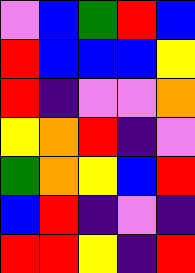[["violet", "blue", "green", "red", "blue"], ["red", "blue", "blue", "blue", "yellow"], ["red", "indigo", "violet", "violet", "orange"], ["yellow", "orange", "red", "indigo", "violet"], ["green", "orange", "yellow", "blue", "red"], ["blue", "red", "indigo", "violet", "indigo"], ["red", "red", "yellow", "indigo", "red"]]